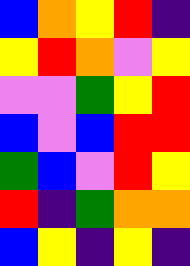[["blue", "orange", "yellow", "red", "indigo"], ["yellow", "red", "orange", "violet", "yellow"], ["violet", "violet", "green", "yellow", "red"], ["blue", "violet", "blue", "red", "red"], ["green", "blue", "violet", "red", "yellow"], ["red", "indigo", "green", "orange", "orange"], ["blue", "yellow", "indigo", "yellow", "indigo"]]